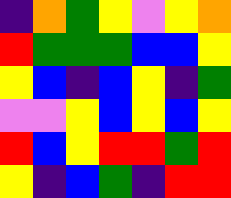[["indigo", "orange", "green", "yellow", "violet", "yellow", "orange"], ["red", "green", "green", "green", "blue", "blue", "yellow"], ["yellow", "blue", "indigo", "blue", "yellow", "indigo", "green"], ["violet", "violet", "yellow", "blue", "yellow", "blue", "yellow"], ["red", "blue", "yellow", "red", "red", "green", "red"], ["yellow", "indigo", "blue", "green", "indigo", "red", "red"]]